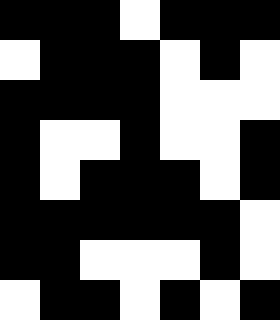[["black", "black", "black", "white", "black", "black", "black"], ["white", "black", "black", "black", "white", "black", "white"], ["black", "black", "black", "black", "white", "white", "white"], ["black", "white", "white", "black", "white", "white", "black"], ["black", "white", "black", "black", "black", "white", "black"], ["black", "black", "black", "black", "black", "black", "white"], ["black", "black", "white", "white", "white", "black", "white"], ["white", "black", "black", "white", "black", "white", "black"]]